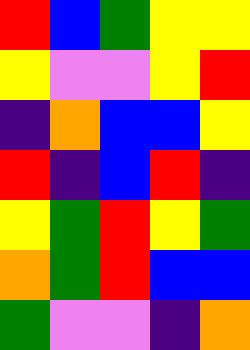[["red", "blue", "green", "yellow", "yellow"], ["yellow", "violet", "violet", "yellow", "red"], ["indigo", "orange", "blue", "blue", "yellow"], ["red", "indigo", "blue", "red", "indigo"], ["yellow", "green", "red", "yellow", "green"], ["orange", "green", "red", "blue", "blue"], ["green", "violet", "violet", "indigo", "orange"]]